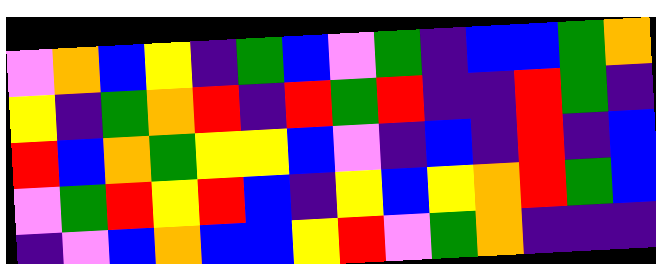[["violet", "orange", "blue", "yellow", "indigo", "green", "blue", "violet", "green", "indigo", "blue", "blue", "green", "orange"], ["yellow", "indigo", "green", "orange", "red", "indigo", "red", "green", "red", "indigo", "indigo", "red", "green", "indigo"], ["red", "blue", "orange", "green", "yellow", "yellow", "blue", "violet", "indigo", "blue", "indigo", "red", "indigo", "blue"], ["violet", "green", "red", "yellow", "red", "blue", "indigo", "yellow", "blue", "yellow", "orange", "red", "green", "blue"], ["indigo", "violet", "blue", "orange", "blue", "blue", "yellow", "red", "violet", "green", "orange", "indigo", "indigo", "indigo"]]